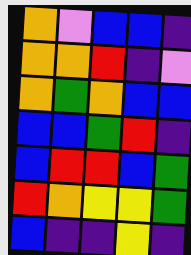[["orange", "violet", "blue", "blue", "indigo"], ["orange", "orange", "red", "indigo", "violet"], ["orange", "green", "orange", "blue", "blue"], ["blue", "blue", "green", "red", "indigo"], ["blue", "red", "red", "blue", "green"], ["red", "orange", "yellow", "yellow", "green"], ["blue", "indigo", "indigo", "yellow", "indigo"]]